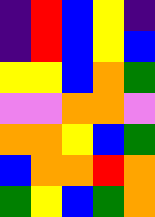[["indigo", "red", "blue", "yellow", "indigo"], ["indigo", "red", "blue", "yellow", "blue"], ["yellow", "yellow", "blue", "orange", "green"], ["violet", "violet", "orange", "orange", "violet"], ["orange", "orange", "yellow", "blue", "green"], ["blue", "orange", "orange", "red", "orange"], ["green", "yellow", "blue", "green", "orange"]]